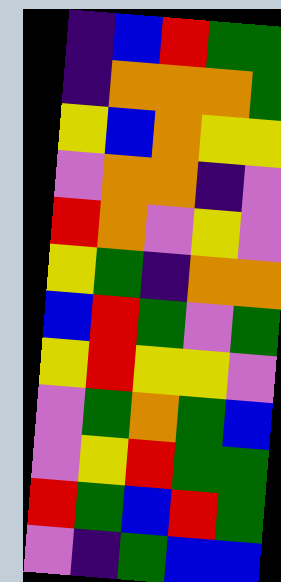[["indigo", "blue", "red", "green", "green"], ["indigo", "orange", "orange", "orange", "green"], ["yellow", "blue", "orange", "yellow", "yellow"], ["violet", "orange", "orange", "indigo", "violet"], ["red", "orange", "violet", "yellow", "violet"], ["yellow", "green", "indigo", "orange", "orange"], ["blue", "red", "green", "violet", "green"], ["yellow", "red", "yellow", "yellow", "violet"], ["violet", "green", "orange", "green", "blue"], ["violet", "yellow", "red", "green", "green"], ["red", "green", "blue", "red", "green"], ["violet", "indigo", "green", "blue", "blue"]]